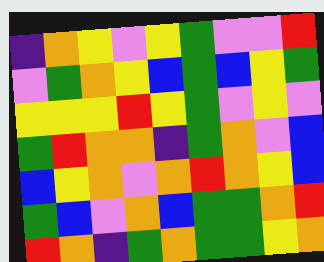[["indigo", "orange", "yellow", "violet", "yellow", "green", "violet", "violet", "red"], ["violet", "green", "orange", "yellow", "blue", "green", "blue", "yellow", "green"], ["yellow", "yellow", "yellow", "red", "yellow", "green", "violet", "yellow", "violet"], ["green", "red", "orange", "orange", "indigo", "green", "orange", "violet", "blue"], ["blue", "yellow", "orange", "violet", "orange", "red", "orange", "yellow", "blue"], ["green", "blue", "violet", "orange", "blue", "green", "green", "orange", "red"], ["red", "orange", "indigo", "green", "orange", "green", "green", "yellow", "orange"]]